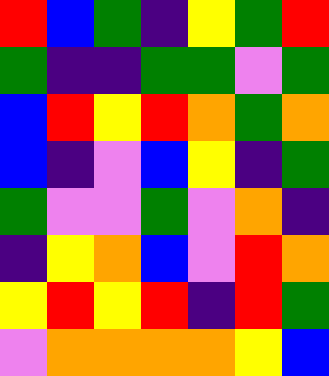[["red", "blue", "green", "indigo", "yellow", "green", "red"], ["green", "indigo", "indigo", "green", "green", "violet", "green"], ["blue", "red", "yellow", "red", "orange", "green", "orange"], ["blue", "indigo", "violet", "blue", "yellow", "indigo", "green"], ["green", "violet", "violet", "green", "violet", "orange", "indigo"], ["indigo", "yellow", "orange", "blue", "violet", "red", "orange"], ["yellow", "red", "yellow", "red", "indigo", "red", "green"], ["violet", "orange", "orange", "orange", "orange", "yellow", "blue"]]